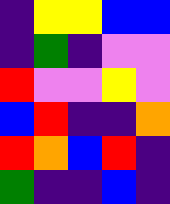[["indigo", "yellow", "yellow", "blue", "blue"], ["indigo", "green", "indigo", "violet", "violet"], ["red", "violet", "violet", "yellow", "violet"], ["blue", "red", "indigo", "indigo", "orange"], ["red", "orange", "blue", "red", "indigo"], ["green", "indigo", "indigo", "blue", "indigo"]]